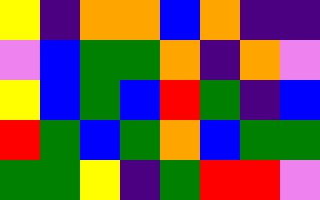[["yellow", "indigo", "orange", "orange", "blue", "orange", "indigo", "indigo"], ["violet", "blue", "green", "green", "orange", "indigo", "orange", "violet"], ["yellow", "blue", "green", "blue", "red", "green", "indigo", "blue"], ["red", "green", "blue", "green", "orange", "blue", "green", "green"], ["green", "green", "yellow", "indigo", "green", "red", "red", "violet"]]